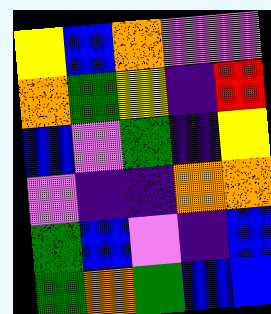[["yellow", "blue", "orange", "violet", "violet"], ["orange", "green", "yellow", "indigo", "red"], ["blue", "violet", "green", "indigo", "yellow"], ["violet", "indigo", "indigo", "orange", "orange"], ["green", "blue", "violet", "indigo", "blue"], ["green", "orange", "green", "blue", "blue"]]